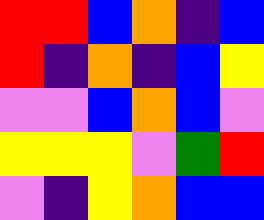[["red", "red", "blue", "orange", "indigo", "blue"], ["red", "indigo", "orange", "indigo", "blue", "yellow"], ["violet", "violet", "blue", "orange", "blue", "violet"], ["yellow", "yellow", "yellow", "violet", "green", "red"], ["violet", "indigo", "yellow", "orange", "blue", "blue"]]